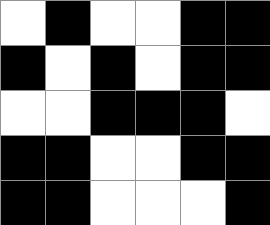[["white", "black", "white", "white", "black", "black"], ["black", "white", "black", "white", "black", "black"], ["white", "white", "black", "black", "black", "white"], ["black", "black", "white", "white", "black", "black"], ["black", "black", "white", "white", "white", "black"]]